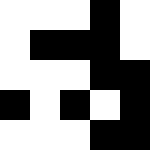[["white", "white", "white", "black", "white"], ["white", "black", "black", "black", "white"], ["white", "white", "white", "black", "black"], ["black", "white", "black", "white", "black"], ["white", "white", "white", "black", "black"]]